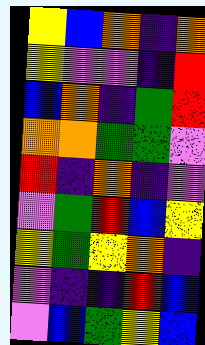[["yellow", "blue", "orange", "indigo", "orange"], ["yellow", "violet", "violet", "indigo", "red"], ["blue", "orange", "indigo", "green", "red"], ["orange", "orange", "green", "green", "violet"], ["red", "indigo", "orange", "indigo", "violet"], ["violet", "green", "red", "blue", "yellow"], ["yellow", "green", "yellow", "orange", "indigo"], ["violet", "indigo", "indigo", "red", "blue"], ["violet", "blue", "green", "yellow", "blue"]]